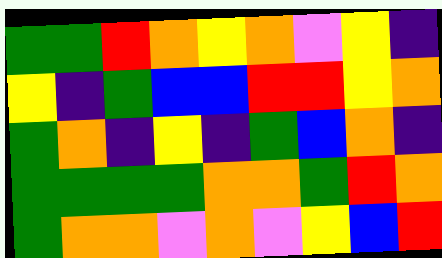[["green", "green", "red", "orange", "yellow", "orange", "violet", "yellow", "indigo"], ["yellow", "indigo", "green", "blue", "blue", "red", "red", "yellow", "orange"], ["green", "orange", "indigo", "yellow", "indigo", "green", "blue", "orange", "indigo"], ["green", "green", "green", "green", "orange", "orange", "green", "red", "orange"], ["green", "orange", "orange", "violet", "orange", "violet", "yellow", "blue", "red"]]